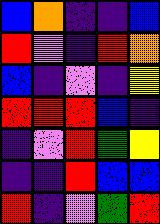[["blue", "orange", "indigo", "indigo", "blue"], ["red", "violet", "indigo", "red", "orange"], ["blue", "indigo", "violet", "indigo", "yellow"], ["red", "red", "red", "blue", "indigo"], ["indigo", "violet", "red", "green", "yellow"], ["indigo", "indigo", "red", "blue", "blue"], ["red", "indigo", "violet", "green", "red"]]